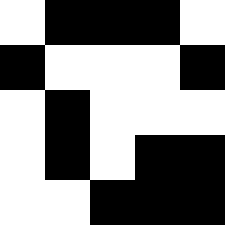[["white", "black", "black", "black", "white"], ["black", "white", "white", "white", "black"], ["white", "black", "white", "white", "white"], ["white", "black", "white", "black", "black"], ["white", "white", "black", "black", "black"]]